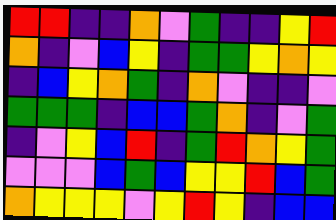[["red", "red", "indigo", "indigo", "orange", "violet", "green", "indigo", "indigo", "yellow", "red"], ["orange", "indigo", "violet", "blue", "yellow", "indigo", "green", "green", "yellow", "orange", "yellow"], ["indigo", "blue", "yellow", "orange", "green", "indigo", "orange", "violet", "indigo", "indigo", "violet"], ["green", "green", "green", "indigo", "blue", "blue", "green", "orange", "indigo", "violet", "green"], ["indigo", "violet", "yellow", "blue", "red", "indigo", "green", "red", "orange", "yellow", "green"], ["violet", "violet", "violet", "blue", "green", "blue", "yellow", "yellow", "red", "blue", "green"], ["orange", "yellow", "yellow", "yellow", "violet", "yellow", "red", "yellow", "indigo", "blue", "blue"]]